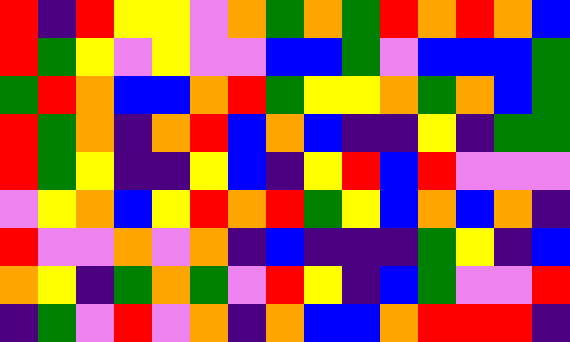[["red", "indigo", "red", "yellow", "yellow", "violet", "orange", "green", "orange", "green", "red", "orange", "red", "orange", "blue"], ["red", "green", "yellow", "violet", "yellow", "violet", "violet", "blue", "blue", "green", "violet", "blue", "blue", "blue", "green"], ["green", "red", "orange", "blue", "blue", "orange", "red", "green", "yellow", "yellow", "orange", "green", "orange", "blue", "green"], ["red", "green", "orange", "indigo", "orange", "red", "blue", "orange", "blue", "indigo", "indigo", "yellow", "indigo", "green", "green"], ["red", "green", "yellow", "indigo", "indigo", "yellow", "blue", "indigo", "yellow", "red", "blue", "red", "violet", "violet", "violet"], ["violet", "yellow", "orange", "blue", "yellow", "red", "orange", "red", "green", "yellow", "blue", "orange", "blue", "orange", "indigo"], ["red", "violet", "violet", "orange", "violet", "orange", "indigo", "blue", "indigo", "indigo", "indigo", "green", "yellow", "indigo", "blue"], ["orange", "yellow", "indigo", "green", "orange", "green", "violet", "red", "yellow", "indigo", "blue", "green", "violet", "violet", "red"], ["indigo", "green", "violet", "red", "violet", "orange", "indigo", "orange", "blue", "blue", "orange", "red", "red", "red", "indigo"]]